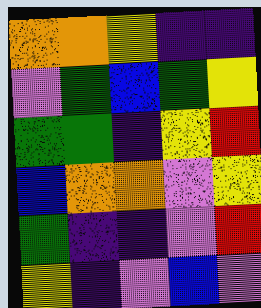[["orange", "orange", "yellow", "indigo", "indigo"], ["violet", "green", "blue", "green", "yellow"], ["green", "green", "indigo", "yellow", "red"], ["blue", "orange", "orange", "violet", "yellow"], ["green", "indigo", "indigo", "violet", "red"], ["yellow", "indigo", "violet", "blue", "violet"]]